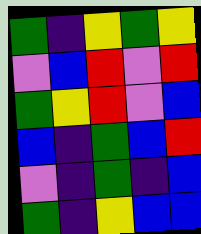[["green", "indigo", "yellow", "green", "yellow"], ["violet", "blue", "red", "violet", "red"], ["green", "yellow", "red", "violet", "blue"], ["blue", "indigo", "green", "blue", "red"], ["violet", "indigo", "green", "indigo", "blue"], ["green", "indigo", "yellow", "blue", "blue"]]